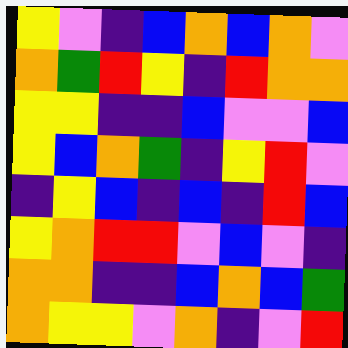[["yellow", "violet", "indigo", "blue", "orange", "blue", "orange", "violet"], ["orange", "green", "red", "yellow", "indigo", "red", "orange", "orange"], ["yellow", "yellow", "indigo", "indigo", "blue", "violet", "violet", "blue"], ["yellow", "blue", "orange", "green", "indigo", "yellow", "red", "violet"], ["indigo", "yellow", "blue", "indigo", "blue", "indigo", "red", "blue"], ["yellow", "orange", "red", "red", "violet", "blue", "violet", "indigo"], ["orange", "orange", "indigo", "indigo", "blue", "orange", "blue", "green"], ["orange", "yellow", "yellow", "violet", "orange", "indigo", "violet", "red"]]